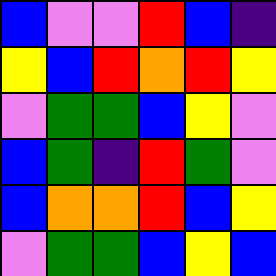[["blue", "violet", "violet", "red", "blue", "indigo"], ["yellow", "blue", "red", "orange", "red", "yellow"], ["violet", "green", "green", "blue", "yellow", "violet"], ["blue", "green", "indigo", "red", "green", "violet"], ["blue", "orange", "orange", "red", "blue", "yellow"], ["violet", "green", "green", "blue", "yellow", "blue"]]